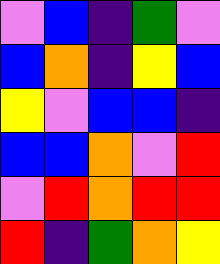[["violet", "blue", "indigo", "green", "violet"], ["blue", "orange", "indigo", "yellow", "blue"], ["yellow", "violet", "blue", "blue", "indigo"], ["blue", "blue", "orange", "violet", "red"], ["violet", "red", "orange", "red", "red"], ["red", "indigo", "green", "orange", "yellow"]]